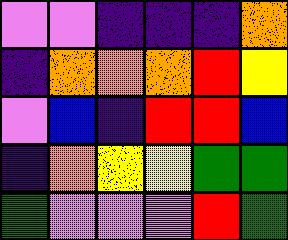[["violet", "violet", "indigo", "indigo", "indigo", "orange"], ["indigo", "orange", "orange", "orange", "red", "yellow"], ["violet", "blue", "indigo", "red", "red", "blue"], ["indigo", "orange", "yellow", "yellow", "green", "green"], ["green", "violet", "violet", "violet", "red", "green"]]